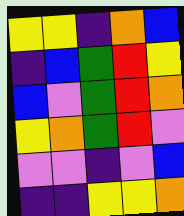[["yellow", "yellow", "indigo", "orange", "blue"], ["indigo", "blue", "green", "red", "yellow"], ["blue", "violet", "green", "red", "orange"], ["yellow", "orange", "green", "red", "violet"], ["violet", "violet", "indigo", "violet", "blue"], ["indigo", "indigo", "yellow", "yellow", "orange"]]